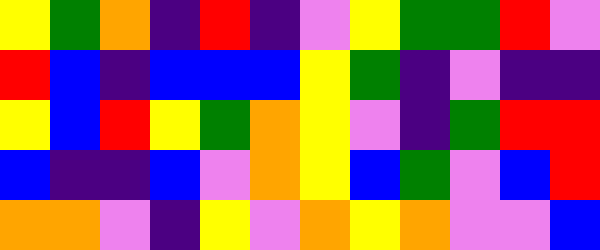[["yellow", "green", "orange", "indigo", "red", "indigo", "violet", "yellow", "green", "green", "red", "violet"], ["red", "blue", "indigo", "blue", "blue", "blue", "yellow", "green", "indigo", "violet", "indigo", "indigo"], ["yellow", "blue", "red", "yellow", "green", "orange", "yellow", "violet", "indigo", "green", "red", "red"], ["blue", "indigo", "indigo", "blue", "violet", "orange", "yellow", "blue", "green", "violet", "blue", "red"], ["orange", "orange", "violet", "indigo", "yellow", "violet", "orange", "yellow", "orange", "violet", "violet", "blue"]]